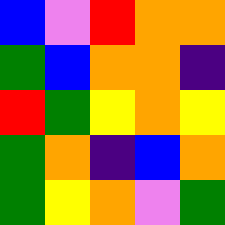[["blue", "violet", "red", "orange", "orange"], ["green", "blue", "orange", "orange", "indigo"], ["red", "green", "yellow", "orange", "yellow"], ["green", "orange", "indigo", "blue", "orange"], ["green", "yellow", "orange", "violet", "green"]]